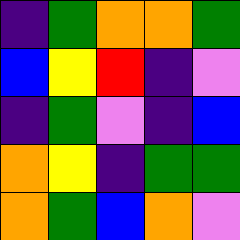[["indigo", "green", "orange", "orange", "green"], ["blue", "yellow", "red", "indigo", "violet"], ["indigo", "green", "violet", "indigo", "blue"], ["orange", "yellow", "indigo", "green", "green"], ["orange", "green", "blue", "orange", "violet"]]